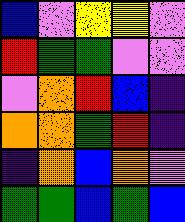[["blue", "violet", "yellow", "yellow", "violet"], ["red", "green", "green", "violet", "violet"], ["violet", "orange", "red", "blue", "indigo"], ["orange", "orange", "green", "red", "indigo"], ["indigo", "orange", "blue", "orange", "violet"], ["green", "green", "blue", "green", "blue"]]